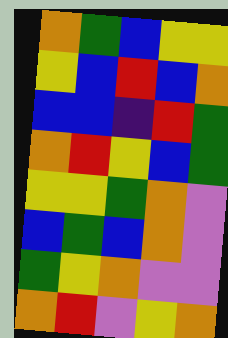[["orange", "green", "blue", "yellow", "yellow"], ["yellow", "blue", "red", "blue", "orange"], ["blue", "blue", "indigo", "red", "green"], ["orange", "red", "yellow", "blue", "green"], ["yellow", "yellow", "green", "orange", "violet"], ["blue", "green", "blue", "orange", "violet"], ["green", "yellow", "orange", "violet", "violet"], ["orange", "red", "violet", "yellow", "orange"]]